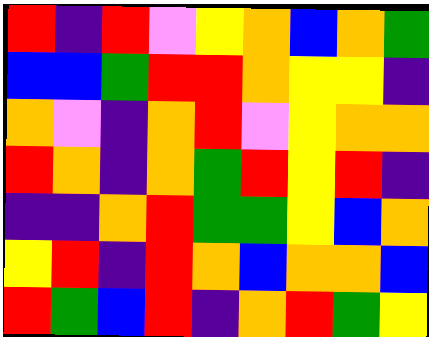[["red", "indigo", "red", "violet", "yellow", "orange", "blue", "orange", "green"], ["blue", "blue", "green", "red", "red", "orange", "yellow", "yellow", "indigo"], ["orange", "violet", "indigo", "orange", "red", "violet", "yellow", "orange", "orange"], ["red", "orange", "indigo", "orange", "green", "red", "yellow", "red", "indigo"], ["indigo", "indigo", "orange", "red", "green", "green", "yellow", "blue", "orange"], ["yellow", "red", "indigo", "red", "orange", "blue", "orange", "orange", "blue"], ["red", "green", "blue", "red", "indigo", "orange", "red", "green", "yellow"]]